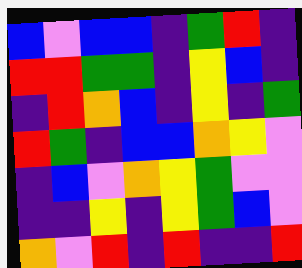[["blue", "violet", "blue", "blue", "indigo", "green", "red", "indigo"], ["red", "red", "green", "green", "indigo", "yellow", "blue", "indigo"], ["indigo", "red", "orange", "blue", "indigo", "yellow", "indigo", "green"], ["red", "green", "indigo", "blue", "blue", "orange", "yellow", "violet"], ["indigo", "blue", "violet", "orange", "yellow", "green", "violet", "violet"], ["indigo", "indigo", "yellow", "indigo", "yellow", "green", "blue", "violet"], ["orange", "violet", "red", "indigo", "red", "indigo", "indigo", "red"]]